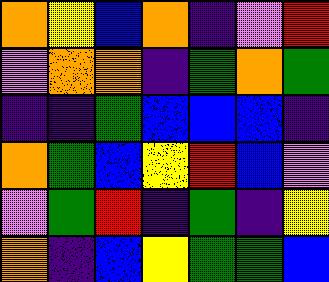[["orange", "yellow", "blue", "orange", "indigo", "violet", "red"], ["violet", "orange", "orange", "indigo", "green", "orange", "green"], ["indigo", "indigo", "green", "blue", "blue", "blue", "indigo"], ["orange", "green", "blue", "yellow", "red", "blue", "violet"], ["violet", "green", "red", "indigo", "green", "indigo", "yellow"], ["orange", "indigo", "blue", "yellow", "green", "green", "blue"]]